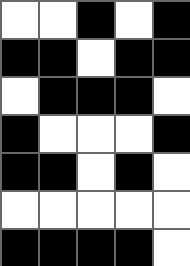[["white", "white", "black", "white", "black"], ["black", "black", "white", "black", "black"], ["white", "black", "black", "black", "white"], ["black", "white", "white", "white", "black"], ["black", "black", "white", "black", "white"], ["white", "white", "white", "white", "white"], ["black", "black", "black", "black", "white"]]